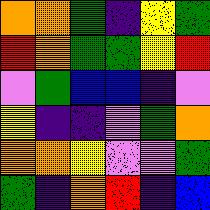[["orange", "orange", "green", "indigo", "yellow", "green"], ["red", "orange", "green", "green", "yellow", "red"], ["violet", "green", "blue", "blue", "indigo", "violet"], ["yellow", "indigo", "indigo", "violet", "green", "orange"], ["orange", "orange", "yellow", "violet", "violet", "green"], ["green", "indigo", "orange", "red", "indigo", "blue"]]